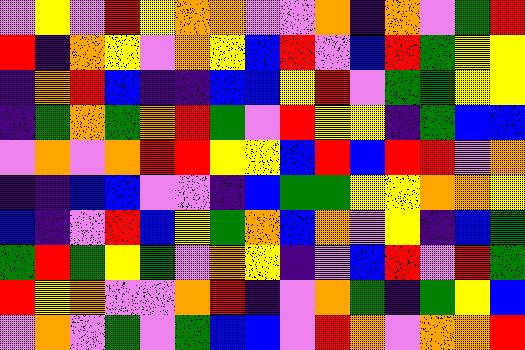[["violet", "yellow", "violet", "red", "yellow", "orange", "orange", "violet", "violet", "orange", "indigo", "orange", "violet", "green", "red"], ["red", "indigo", "orange", "yellow", "violet", "orange", "yellow", "blue", "red", "violet", "blue", "red", "green", "yellow", "yellow"], ["indigo", "orange", "red", "blue", "indigo", "indigo", "blue", "blue", "yellow", "red", "violet", "green", "green", "yellow", "yellow"], ["indigo", "green", "orange", "green", "orange", "red", "green", "violet", "red", "yellow", "yellow", "indigo", "green", "blue", "blue"], ["violet", "orange", "violet", "orange", "red", "red", "yellow", "yellow", "blue", "red", "blue", "red", "red", "violet", "orange"], ["indigo", "indigo", "blue", "blue", "violet", "violet", "indigo", "blue", "green", "green", "yellow", "yellow", "orange", "orange", "yellow"], ["blue", "indigo", "violet", "red", "blue", "yellow", "green", "orange", "blue", "orange", "violet", "yellow", "indigo", "blue", "green"], ["green", "red", "green", "yellow", "green", "violet", "orange", "yellow", "indigo", "violet", "blue", "red", "violet", "red", "green"], ["red", "yellow", "orange", "violet", "violet", "orange", "red", "indigo", "violet", "orange", "green", "indigo", "green", "yellow", "blue"], ["violet", "orange", "violet", "green", "violet", "green", "blue", "blue", "violet", "red", "orange", "violet", "orange", "orange", "red"]]